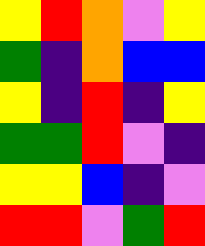[["yellow", "red", "orange", "violet", "yellow"], ["green", "indigo", "orange", "blue", "blue"], ["yellow", "indigo", "red", "indigo", "yellow"], ["green", "green", "red", "violet", "indigo"], ["yellow", "yellow", "blue", "indigo", "violet"], ["red", "red", "violet", "green", "red"]]